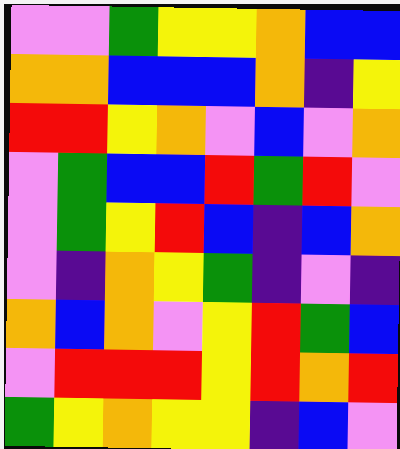[["violet", "violet", "green", "yellow", "yellow", "orange", "blue", "blue"], ["orange", "orange", "blue", "blue", "blue", "orange", "indigo", "yellow"], ["red", "red", "yellow", "orange", "violet", "blue", "violet", "orange"], ["violet", "green", "blue", "blue", "red", "green", "red", "violet"], ["violet", "green", "yellow", "red", "blue", "indigo", "blue", "orange"], ["violet", "indigo", "orange", "yellow", "green", "indigo", "violet", "indigo"], ["orange", "blue", "orange", "violet", "yellow", "red", "green", "blue"], ["violet", "red", "red", "red", "yellow", "red", "orange", "red"], ["green", "yellow", "orange", "yellow", "yellow", "indigo", "blue", "violet"]]